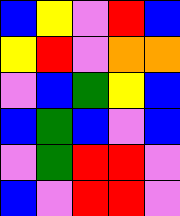[["blue", "yellow", "violet", "red", "blue"], ["yellow", "red", "violet", "orange", "orange"], ["violet", "blue", "green", "yellow", "blue"], ["blue", "green", "blue", "violet", "blue"], ["violet", "green", "red", "red", "violet"], ["blue", "violet", "red", "red", "violet"]]